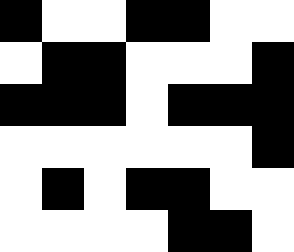[["black", "white", "white", "black", "black", "white", "white"], ["white", "black", "black", "white", "white", "white", "black"], ["black", "black", "black", "white", "black", "black", "black"], ["white", "white", "white", "white", "white", "white", "black"], ["white", "black", "white", "black", "black", "white", "white"], ["white", "white", "white", "white", "black", "black", "white"]]